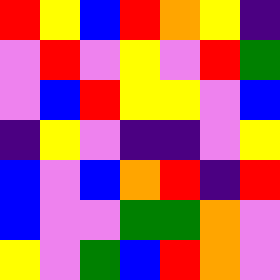[["red", "yellow", "blue", "red", "orange", "yellow", "indigo"], ["violet", "red", "violet", "yellow", "violet", "red", "green"], ["violet", "blue", "red", "yellow", "yellow", "violet", "blue"], ["indigo", "yellow", "violet", "indigo", "indigo", "violet", "yellow"], ["blue", "violet", "blue", "orange", "red", "indigo", "red"], ["blue", "violet", "violet", "green", "green", "orange", "violet"], ["yellow", "violet", "green", "blue", "red", "orange", "violet"]]